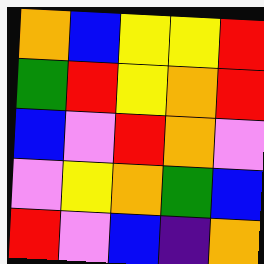[["orange", "blue", "yellow", "yellow", "red"], ["green", "red", "yellow", "orange", "red"], ["blue", "violet", "red", "orange", "violet"], ["violet", "yellow", "orange", "green", "blue"], ["red", "violet", "blue", "indigo", "orange"]]